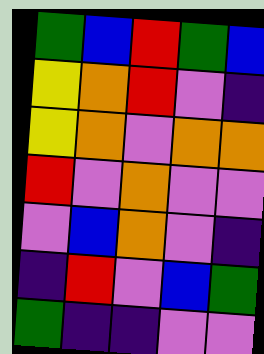[["green", "blue", "red", "green", "blue"], ["yellow", "orange", "red", "violet", "indigo"], ["yellow", "orange", "violet", "orange", "orange"], ["red", "violet", "orange", "violet", "violet"], ["violet", "blue", "orange", "violet", "indigo"], ["indigo", "red", "violet", "blue", "green"], ["green", "indigo", "indigo", "violet", "violet"]]